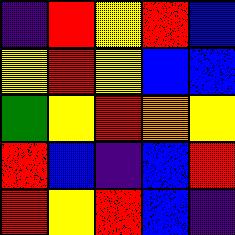[["indigo", "red", "yellow", "red", "blue"], ["yellow", "red", "yellow", "blue", "blue"], ["green", "yellow", "red", "orange", "yellow"], ["red", "blue", "indigo", "blue", "red"], ["red", "yellow", "red", "blue", "indigo"]]